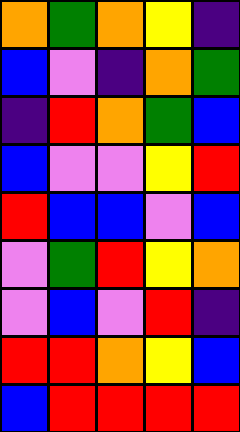[["orange", "green", "orange", "yellow", "indigo"], ["blue", "violet", "indigo", "orange", "green"], ["indigo", "red", "orange", "green", "blue"], ["blue", "violet", "violet", "yellow", "red"], ["red", "blue", "blue", "violet", "blue"], ["violet", "green", "red", "yellow", "orange"], ["violet", "blue", "violet", "red", "indigo"], ["red", "red", "orange", "yellow", "blue"], ["blue", "red", "red", "red", "red"]]